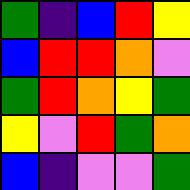[["green", "indigo", "blue", "red", "yellow"], ["blue", "red", "red", "orange", "violet"], ["green", "red", "orange", "yellow", "green"], ["yellow", "violet", "red", "green", "orange"], ["blue", "indigo", "violet", "violet", "green"]]